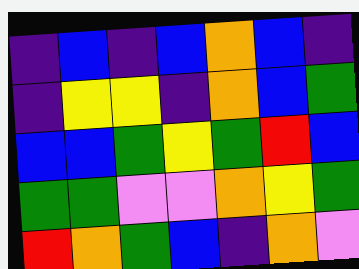[["indigo", "blue", "indigo", "blue", "orange", "blue", "indigo"], ["indigo", "yellow", "yellow", "indigo", "orange", "blue", "green"], ["blue", "blue", "green", "yellow", "green", "red", "blue"], ["green", "green", "violet", "violet", "orange", "yellow", "green"], ["red", "orange", "green", "blue", "indigo", "orange", "violet"]]